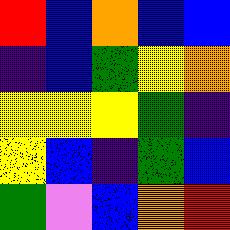[["red", "blue", "orange", "blue", "blue"], ["indigo", "blue", "green", "yellow", "orange"], ["yellow", "yellow", "yellow", "green", "indigo"], ["yellow", "blue", "indigo", "green", "blue"], ["green", "violet", "blue", "orange", "red"]]